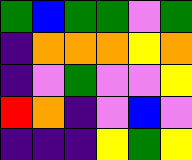[["green", "blue", "green", "green", "violet", "green"], ["indigo", "orange", "orange", "orange", "yellow", "orange"], ["indigo", "violet", "green", "violet", "violet", "yellow"], ["red", "orange", "indigo", "violet", "blue", "violet"], ["indigo", "indigo", "indigo", "yellow", "green", "yellow"]]